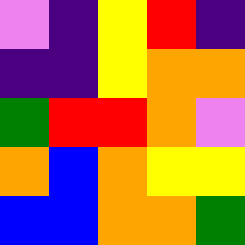[["violet", "indigo", "yellow", "red", "indigo"], ["indigo", "indigo", "yellow", "orange", "orange"], ["green", "red", "red", "orange", "violet"], ["orange", "blue", "orange", "yellow", "yellow"], ["blue", "blue", "orange", "orange", "green"]]